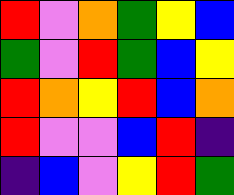[["red", "violet", "orange", "green", "yellow", "blue"], ["green", "violet", "red", "green", "blue", "yellow"], ["red", "orange", "yellow", "red", "blue", "orange"], ["red", "violet", "violet", "blue", "red", "indigo"], ["indigo", "blue", "violet", "yellow", "red", "green"]]